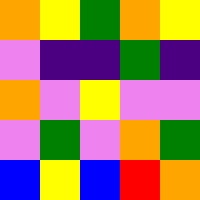[["orange", "yellow", "green", "orange", "yellow"], ["violet", "indigo", "indigo", "green", "indigo"], ["orange", "violet", "yellow", "violet", "violet"], ["violet", "green", "violet", "orange", "green"], ["blue", "yellow", "blue", "red", "orange"]]